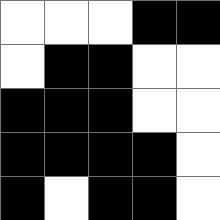[["white", "white", "white", "black", "black"], ["white", "black", "black", "white", "white"], ["black", "black", "black", "white", "white"], ["black", "black", "black", "black", "white"], ["black", "white", "black", "black", "white"]]